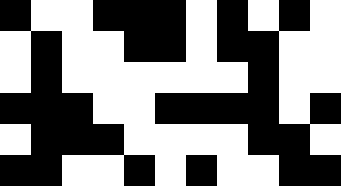[["black", "white", "white", "black", "black", "black", "white", "black", "white", "black", "white"], ["white", "black", "white", "white", "black", "black", "white", "black", "black", "white", "white"], ["white", "black", "white", "white", "white", "white", "white", "white", "black", "white", "white"], ["black", "black", "black", "white", "white", "black", "black", "black", "black", "white", "black"], ["white", "black", "black", "black", "white", "white", "white", "white", "black", "black", "white"], ["black", "black", "white", "white", "black", "white", "black", "white", "white", "black", "black"]]